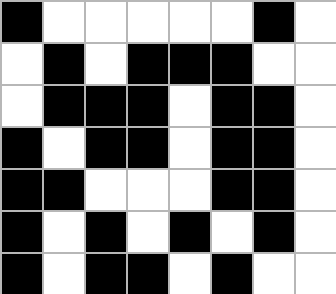[["black", "white", "white", "white", "white", "white", "black", "white"], ["white", "black", "white", "black", "black", "black", "white", "white"], ["white", "black", "black", "black", "white", "black", "black", "white"], ["black", "white", "black", "black", "white", "black", "black", "white"], ["black", "black", "white", "white", "white", "black", "black", "white"], ["black", "white", "black", "white", "black", "white", "black", "white"], ["black", "white", "black", "black", "white", "black", "white", "white"]]